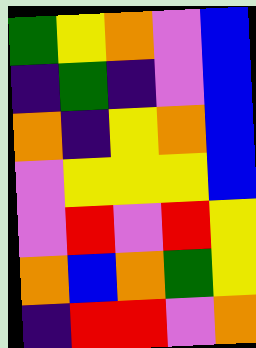[["green", "yellow", "orange", "violet", "blue"], ["indigo", "green", "indigo", "violet", "blue"], ["orange", "indigo", "yellow", "orange", "blue"], ["violet", "yellow", "yellow", "yellow", "blue"], ["violet", "red", "violet", "red", "yellow"], ["orange", "blue", "orange", "green", "yellow"], ["indigo", "red", "red", "violet", "orange"]]